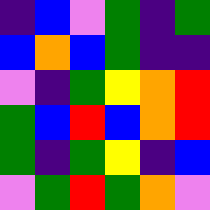[["indigo", "blue", "violet", "green", "indigo", "green"], ["blue", "orange", "blue", "green", "indigo", "indigo"], ["violet", "indigo", "green", "yellow", "orange", "red"], ["green", "blue", "red", "blue", "orange", "red"], ["green", "indigo", "green", "yellow", "indigo", "blue"], ["violet", "green", "red", "green", "orange", "violet"]]